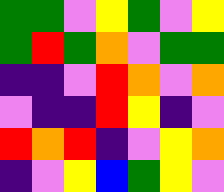[["green", "green", "violet", "yellow", "green", "violet", "yellow"], ["green", "red", "green", "orange", "violet", "green", "green"], ["indigo", "indigo", "violet", "red", "orange", "violet", "orange"], ["violet", "indigo", "indigo", "red", "yellow", "indigo", "violet"], ["red", "orange", "red", "indigo", "violet", "yellow", "orange"], ["indigo", "violet", "yellow", "blue", "green", "yellow", "violet"]]